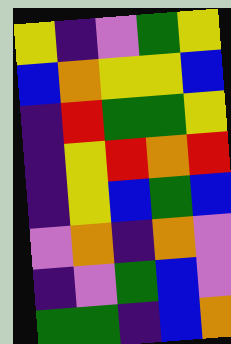[["yellow", "indigo", "violet", "green", "yellow"], ["blue", "orange", "yellow", "yellow", "blue"], ["indigo", "red", "green", "green", "yellow"], ["indigo", "yellow", "red", "orange", "red"], ["indigo", "yellow", "blue", "green", "blue"], ["violet", "orange", "indigo", "orange", "violet"], ["indigo", "violet", "green", "blue", "violet"], ["green", "green", "indigo", "blue", "orange"]]